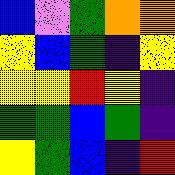[["blue", "violet", "green", "orange", "orange"], ["yellow", "blue", "green", "indigo", "yellow"], ["yellow", "yellow", "red", "yellow", "indigo"], ["green", "green", "blue", "green", "indigo"], ["yellow", "green", "blue", "indigo", "red"]]